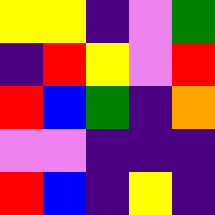[["yellow", "yellow", "indigo", "violet", "green"], ["indigo", "red", "yellow", "violet", "red"], ["red", "blue", "green", "indigo", "orange"], ["violet", "violet", "indigo", "indigo", "indigo"], ["red", "blue", "indigo", "yellow", "indigo"]]